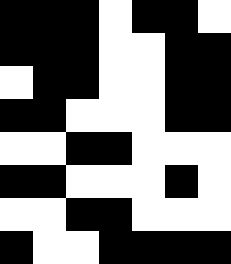[["black", "black", "black", "white", "black", "black", "white"], ["black", "black", "black", "white", "white", "black", "black"], ["white", "black", "black", "white", "white", "black", "black"], ["black", "black", "white", "white", "white", "black", "black"], ["white", "white", "black", "black", "white", "white", "white"], ["black", "black", "white", "white", "white", "black", "white"], ["white", "white", "black", "black", "white", "white", "white"], ["black", "white", "white", "black", "black", "black", "black"]]